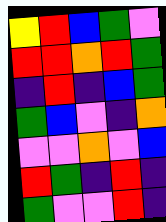[["yellow", "red", "blue", "green", "violet"], ["red", "red", "orange", "red", "green"], ["indigo", "red", "indigo", "blue", "green"], ["green", "blue", "violet", "indigo", "orange"], ["violet", "violet", "orange", "violet", "blue"], ["red", "green", "indigo", "red", "indigo"], ["green", "violet", "violet", "red", "indigo"]]